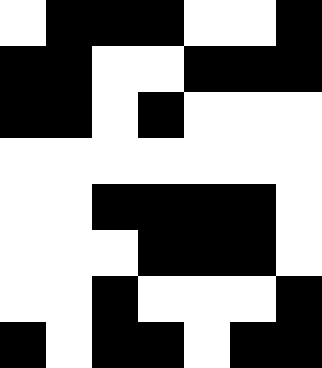[["white", "black", "black", "black", "white", "white", "black"], ["black", "black", "white", "white", "black", "black", "black"], ["black", "black", "white", "black", "white", "white", "white"], ["white", "white", "white", "white", "white", "white", "white"], ["white", "white", "black", "black", "black", "black", "white"], ["white", "white", "white", "black", "black", "black", "white"], ["white", "white", "black", "white", "white", "white", "black"], ["black", "white", "black", "black", "white", "black", "black"]]